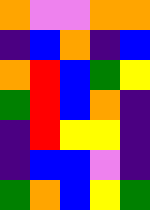[["orange", "violet", "violet", "orange", "orange"], ["indigo", "blue", "orange", "indigo", "blue"], ["orange", "red", "blue", "green", "yellow"], ["green", "red", "blue", "orange", "indigo"], ["indigo", "red", "yellow", "yellow", "indigo"], ["indigo", "blue", "blue", "violet", "indigo"], ["green", "orange", "blue", "yellow", "green"]]